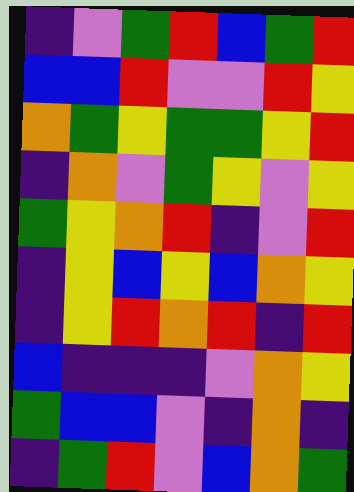[["indigo", "violet", "green", "red", "blue", "green", "red"], ["blue", "blue", "red", "violet", "violet", "red", "yellow"], ["orange", "green", "yellow", "green", "green", "yellow", "red"], ["indigo", "orange", "violet", "green", "yellow", "violet", "yellow"], ["green", "yellow", "orange", "red", "indigo", "violet", "red"], ["indigo", "yellow", "blue", "yellow", "blue", "orange", "yellow"], ["indigo", "yellow", "red", "orange", "red", "indigo", "red"], ["blue", "indigo", "indigo", "indigo", "violet", "orange", "yellow"], ["green", "blue", "blue", "violet", "indigo", "orange", "indigo"], ["indigo", "green", "red", "violet", "blue", "orange", "green"]]